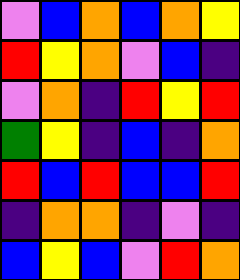[["violet", "blue", "orange", "blue", "orange", "yellow"], ["red", "yellow", "orange", "violet", "blue", "indigo"], ["violet", "orange", "indigo", "red", "yellow", "red"], ["green", "yellow", "indigo", "blue", "indigo", "orange"], ["red", "blue", "red", "blue", "blue", "red"], ["indigo", "orange", "orange", "indigo", "violet", "indigo"], ["blue", "yellow", "blue", "violet", "red", "orange"]]